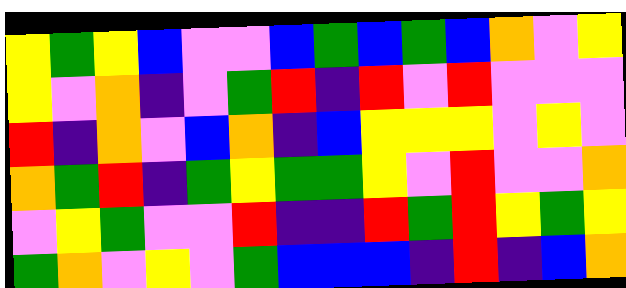[["yellow", "green", "yellow", "blue", "violet", "violet", "blue", "green", "blue", "green", "blue", "orange", "violet", "yellow"], ["yellow", "violet", "orange", "indigo", "violet", "green", "red", "indigo", "red", "violet", "red", "violet", "violet", "violet"], ["red", "indigo", "orange", "violet", "blue", "orange", "indigo", "blue", "yellow", "yellow", "yellow", "violet", "yellow", "violet"], ["orange", "green", "red", "indigo", "green", "yellow", "green", "green", "yellow", "violet", "red", "violet", "violet", "orange"], ["violet", "yellow", "green", "violet", "violet", "red", "indigo", "indigo", "red", "green", "red", "yellow", "green", "yellow"], ["green", "orange", "violet", "yellow", "violet", "green", "blue", "blue", "blue", "indigo", "red", "indigo", "blue", "orange"]]